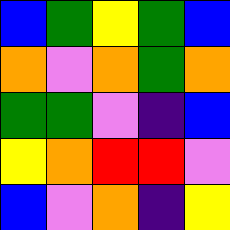[["blue", "green", "yellow", "green", "blue"], ["orange", "violet", "orange", "green", "orange"], ["green", "green", "violet", "indigo", "blue"], ["yellow", "orange", "red", "red", "violet"], ["blue", "violet", "orange", "indigo", "yellow"]]